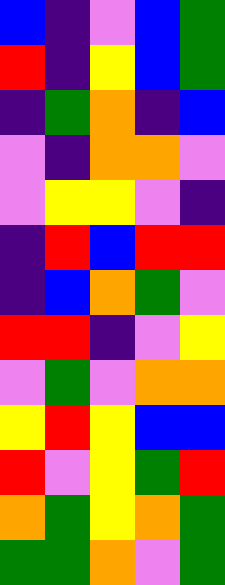[["blue", "indigo", "violet", "blue", "green"], ["red", "indigo", "yellow", "blue", "green"], ["indigo", "green", "orange", "indigo", "blue"], ["violet", "indigo", "orange", "orange", "violet"], ["violet", "yellow", "yellow", "violet", "indigo"], ["indigo", "red", "blue", "red", "red"], ["indigo", "blue", "orange", "green", "violet"], ["red", "red", "indigo", "violet", "yellow"], ["violet", "green", "violet", "orange", "orange"], ["yellow", "red", "yellow", "blue", "blue"], ["red", "violet", "yellow", "green", "red"], ["orange", "green", "yellow", "orange", "green"], ["green", "green", "orange", "violet", "green"]]